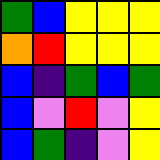[["green", "blue", "yellow", "yellow", "yellow"], ["orange", "red", "yellow", "yellow", "yellow"], ["blue", "indigo", "green", "blue", "green"], ["blue", "violet", "red", "violet", "yellow"], ["blue", "green", "indigo", "violet", "yellow"]]